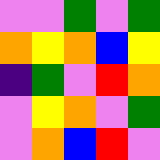[["violet", "violet", "green", "violet", "green"], ["orange", "yellow", "orange", "blue", "yellow"], ["indigo", "green", "violet", "red", "orange"], ["violet", "yellow", "orange", "violet", "green"], ["violet", "orange", "blue", "red", "violet"]]